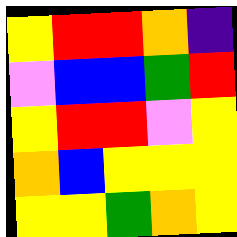[["yellow", "red", "red", "orange", "indigo"], ["violet", "blue", "blue", "green", "red"], ["yellow", "red", "red", "violet", "yellow"], ["orange", "blue", "yellow", "yellow", "yellow"], ["yellow", "yellow", "green", "orange", "yellow"]]